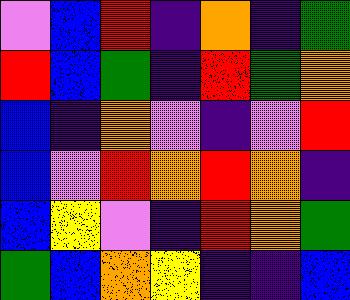[["violet", "blue", "red", "indigo", "orange", "indigo", "green"], ["red", "blue", "green", "indigo", "red", "green", "orange"], ["blue", "indigo", "orange", "violet", "indigo", "violet", "red"], ["blue", "violet", "red", "orange", "red", "orange", "indigo"], ["blue", "yellow", "violet", "indigo", "red", "orange", "green"], ["green", "blue", "orange", "yellow", "indigo", "indigo", "blue"]]